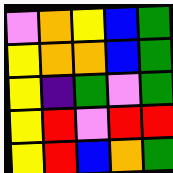[["violet", "orange", "yellow", "blue", "green"], ["yellow", "orange", "orange", "blue", "green"], ["yellow", "indigo", "green", "violet", "green"], ["yellow", "red", "violet", "red", "red"], ["yellow", "red", "blue", "orange", "green"]]